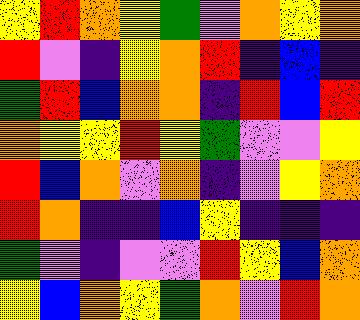[["yellow", "red", "orange", "yellow", "green", "violet", "orange", "yellow", "orange"], ["red", "violet", "indigo", "yellow", "orange", "red", "indigo", "blue", "indigo"], ["green", "red", "blue", "orange", "orange", "indigo", "red", "blue", "red"], ["orange", "yellow", "yellow", "red", "yellow", "green", "violet", "violet", "yellow"], ["red", "blue", "orange", "violet", "orange", "indigo", "violet", "yellow", "orange"], ["red", "orange", "indigo", "indigo", "blue", "yellow", "indigo", "indigo", "indigo"], ["green", "violet", "indigo", "violet", "violet", "red", "yellow", "blue", "orange"], ["yellow", "blue", "orange", "yellow", "green", "orange", "violet", "red", "orange"]]